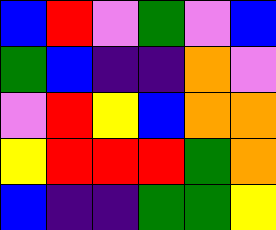[["blue", "red", "violet", "green", "violet", "blue"], ["green", "blue", "indigo", "indigo", "orange", "violet"], ["violet", "red", "yellow", "blue", "orange", "orange"], ["yellow", "red", "red", "red", "green", "orange"], ["blue", "indigo", "indigo", "green", "green", "yellow"]]